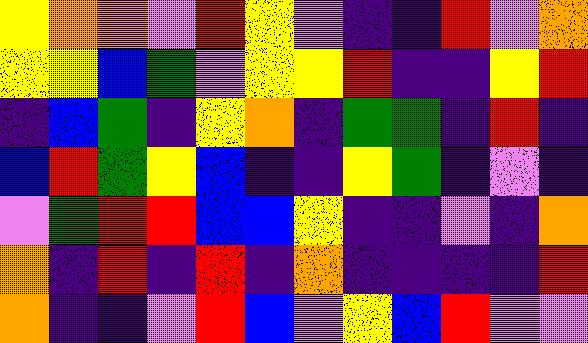[["yellow", "orange", "orange", "violet", "red", "yellow", "violet", "indigo", "indigo", "red", "violet", "orange"], ["yellow", "yellow", "blue", "green", "violet", "yellow", "yellow", "red", "indigo", "indigo", "yellow", "red"], ["indigo", "blue", "green", "indigo", "yellow", "orange", "indigo", "green", "green", "indigo", "red", "indigo"], ["blue", "red", "green", "yellow", "blue", "indigo", "indigo", "yellow", "green", "indigo", "violet", "indigo"], ["violet", "green", "red", "red", "blue", "blue", "yellow", "indigo", "indigo", "violet", "indigo", "orange"], ["orange", "indigo", "red", "indigo", "red", "indigo", "orange", "indigo", "indigo", "indigo", "indigo", "red"], ["orange", "indigo", "indigo", "violet", "red", "blue", "violet", "yellow", "blue", "red", "violet", "violet"]]